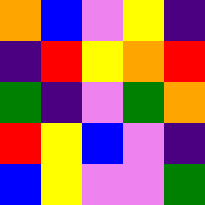[["orange", "blue", "violet", "yellow", "indigo"], ["indigo", "red", "yellow", "orange", "red"], ["green", "indigo", "violet", "green", "orange"], ["red", "yellow", "blue", "violet", "indigo"], ["blue", "yellow", "violet", "violet", "green"]]